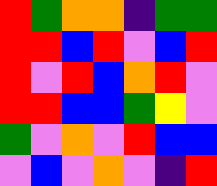[["red", "green", "orange", "orange", "indigo", "green", "green"], ["red", "red", "blue", "red", "violet", "blue", "red"], ["red", "violet", "red", "blue", "orange", "red", "violet"], ["red", "red", "blue", "blue", "green", "yellow", "violet"], ["green", "violet", "orange", "violet", "red", "blue", "blue"], ["violet", "blue", "violet", "orange", "violet", "indigo", "red"]]